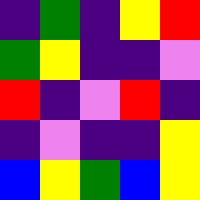[["indigo", "green", "indigo", "yellow", "red"], ["green", "yellow", "indigo", "indigo", "violet"], ["red", "indigo", "violet", "red", "indigo"], ["indigo", "violet", "indigo", "indigo", "yellow"], ["blue", "yellow", "green", "blue", "yellow"]]